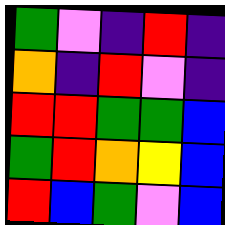[["green", "violet", "indigo", "red", "indigo"], ["orange", "indigo", "red", "violet", "indigo"], ["red", "red", "green", "green", "blue"], ["green", "red", "orange", "yellow", "blue"], ["red", "blue", "green", "violet", "blue"]]